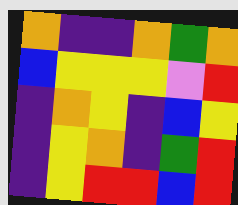[["orange", "indigo", "indigo", "orange", "green", "orange"], ["blue", "yellow", "yellow", "yellow", "violet", "red"], ["indigo", "orange", "yellow", "indigo", "blue", "yellow"], ["indigo", "yellow", "orange", "indigo", "green", "red"], ["indigo", "yellow", "red", "red", "blue", "red"]]